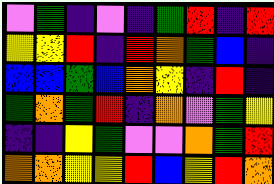[["violet", "green", "indigo", "violet", "indigo", "green", "red", "indigo", "red"], ["yellow", "yellow", "red", "indigo", "red", "orange", "green", "blue", "indigo"], ["blue", "blue", "green", "blue", "orange", "yellow", "indigo", "red", "indigo"], ["green", "orange", "green", "red", "indigo", "orange", "violet", "green", "yellow"], ["indigo", "indigo", "yellow", "green", "violet", "violet", "orange", "green", "red"], ["orange", "orange", "yellow", "yellow", "red", "blue", "yellow", "red", "orange"]]